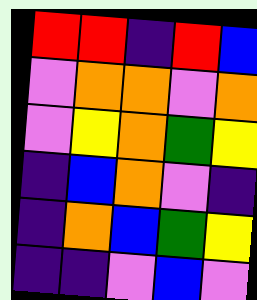[["red", "red", "indigo", "red", "blue"], ["violet", "orange", "orange", "violet", "orange"], ["violet", "yellow", "orange", "green", "yellow"], ["indigo", "blue", "orange", "violet", "indigo"], ["indigo", "orange", "blue", "green", "yellow"], ["indigo", "indigo", "violet", "blue", "violet"]]